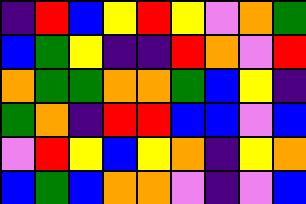[["indigo", "red", "blue", "yellow", "red", "yellow", "violet", "orange", "green"], ["blue", "green", "yellow", "indigo", "indigo", "red", "orange", "violet", "red"], ["orange", "green", "green", "orange", "orange", "green", "blue", "yellow", "indigo"], ["green", "orange", "indigo", "red", "red", "blue", "blue", "violet", "blue"], ["violet", "red", "yellow", "blue", "yellow", "orange", "indigo", "yellow", "orange"], ["blue", "green", "blue", "orange", "orange", "violet", "indigo", "violet", "blue"]]